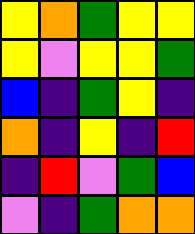[["yellow", "orange", "green", "yellow", "yellow"], ["yellow", "violet", "yellow", "yellow", "green"], ["blue", "indigo", "green", "yellow", "indigo"], ["orange", "indigo", "yellow", "indigo", "red"], ["indigo", "red", "violet", "green", "blue"], ["violet", "indigo", "green", "orange", "orange"]]